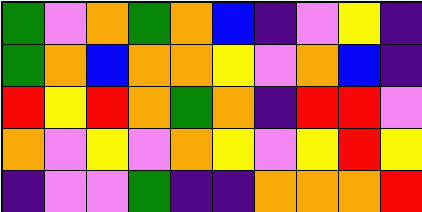[["green", "violet", "orange", "green", "orange", "blue", "indigo", "violet", "yellow", "indigo"], ["green", "orange", "blue", "orange", "orange", "yellow", "violet", "orange", "blue", "indigo"], ["red", "yellow", "red", "orange", "green", "orange", "indigo", "red", "red", "violet"], ["orange", "violet", "yellow", "violet", "orange", "yellow", "violet", "yellow", "red", "yellow"], ["indigo", "violet", "violet", "green", "indigo", "indigo", "orange", "orange", "orange", "red"]]